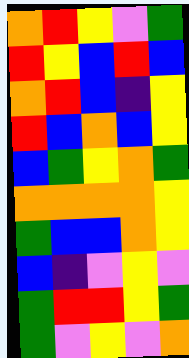[["orange", "red", "yellow", "violet", "green"], ["red", "yellow", "blue", "red", "blue"], ["orange", "red", "blue", "indigo", "yellow"], ["red", "blue", "orange", "blue", "yellow"], ["blue", "green", "yellow", "orange", "green"], ["orange", "orange", "orange", "orange", "yellow"], ["green", "blue", "blue", "orange", "yellow"], ["blue", "indigo", "violet", "yellow", "violet"], ["green", "red", "red", "yellow", "green"], ["green", "violet", "yellow", "violet", "orange"]]